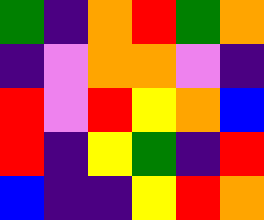[["green", "indigo", "orange", "red", "green", "orange"], ["indigo", "violet", "orange", "orange", "violet", "indigo"], ["red", "violet", "red", "yellow", "orange", "blue"], ["red", "indigo", "yellow", "green", "indigo", "red"], ["blue", "indigo", "indigo", "yellow", "red", "orange"]]